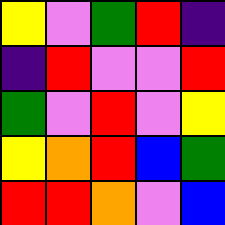[["yellow", "violet", "green", "red", "indigo"], ["indigo", "red", "violet", "violet", "red"], ["green", "violet", "red", "violet", "yellow"], ["yellow", "orange", "red", "blue", "green"], ["red", "red", "orange", "violet", "blue"]]